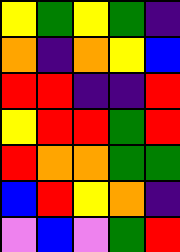[["yellow", "green", "yellow", "green", "indigo"], ["orange", "indigo", "orange", "yellow", "blue"], ["red", "red", "indigo", "indigo", "red"], ["yellow", "red", "red", "green", "red"], ["red", "orange", "orange", "green", "green"], ["blue", "red", "yellow", "orange", "indigo"], ["violet", "blue", "violet", "green", "red"]]